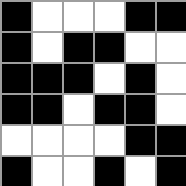[["black", "white", "white", "white", "black", "black"], ["black", "white", "black", "black", "white", "white"], ["black", "black", "black", "white", "black", "white"], ["black", "black", "white", "black", "black", "white"], ["white", "white", "white", "white", "black", "black"], ["black", "white", "white", "black", "white", "black"]]